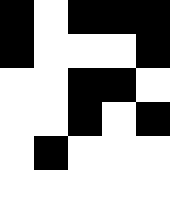[["black", "white", "black", "black", "black"], ["black", "white", "white", "white", "black"], ["white", "white", "black", "black", "white"], ["white", "white", "black", "white", "black"], ["white", "black", "white", "white", "white"], ["white", "white", "white", "white", "white"]]